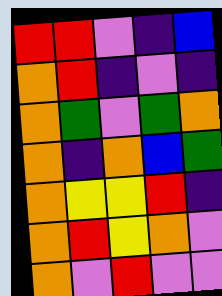[["red", "red", "violet", "indigo", "blue"], ["orange", "red", "indigo", "violet", "indigo"], ["orange", "green", "violet", "green", "orange"], ["orange", "indigo", "orange", "blue", "green"], ["orange", "yellow", "yellow", "red", "indigo"], ["orange", "red", "yellow", "orange", "violet"], ["orange", "violet", "red", "violet", "violet"]]